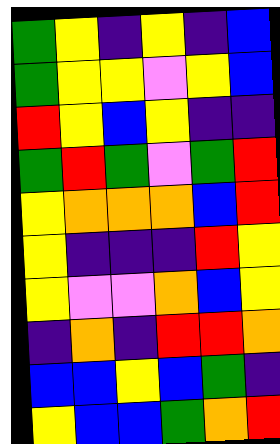[["green", "yellow", "indigo", "yellow", "indigo", "blue"], ["green", "yellow", "yellow", "violet", "yellow", "blue"], ["red", "yellow", "blue", "yellow", "indigo", "indigo"], ["green", "red", "green", "violet", "green", "red"], ["yellow", "orange", "orange", "orange", "blue", "red"], ["yellow", "indigo", "indigo", "indigo", "red", "yellow"], ["yellow", "violet", "violet", "orange", "blue", "yellow"], ["indigo", "orange", "indigo", "red", "red", "orange"], ["blue", "blue", "yellow", "blue", "green", "indigo"], ["yellow", "blue", "blue", "green", "orange", "red"]]